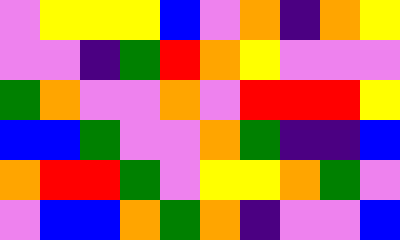[["violet", "yellow", "yellow", "yellow", "blue", "violet", "orange", "indigo", "orange", "yellow"], ["violet", "violet", "indigo", "green", "red", "orange", "yellow", "violet", "violet", "violet"], ["green", "orange", "violet", "violet", "orange", "violet", "red", "red", "red", "yellow"], ["blue", "blue", "green", "violet", "violet", "orange", "green", "indigo", "indigo", "blue"], ["orange", "red", "red", "green", "violet", "yellow", "yellow", "orange", "green", "violet"], ["violet", "blue", "blue", "orange", "green", "orange", "indigo", "violet", "violet", "blue"]]